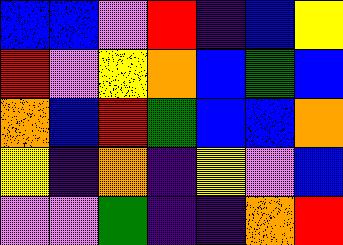[["blue", "blue", "violet", "red", "indigo", "blue", "yellow"], ["red", "violet", "yellow", "orange", "blue", "green", "blue"], ["orange", "blue", "red", "green", "blue", "blue", "orange"], ["yellow", "indigo", "orange", "indigo", "yellow", "violet", "blue"], ["violet", "violet", "green", "indigo", "indigo", "orange", "red"]]